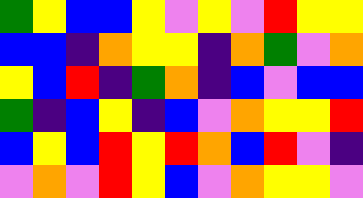[["green", "yellow", "blue", "blue", "yellow", "violet", "yellow", "violet", "red", "yellow", "yellow"], ["blue", "blue", "indigo", "orange", "yellow", "yellow", "indigo", "orange", "green", "violet", "orange"], ["yellow", "blue", "red", "indigo", "green", "orange", "indigo", "blue", "violet", "blue", "blue"], ["green", "indigo", "blue", "yellow", "indigo", "blue", "violet", "orange", "yellow", "yellow", "red"], ["blue", "yellow", "blue", "red", "yellow", "red", "orange", "blue", "red", "violet", "indigo"], ["violet", "orange", "violet", "red", "yellow", "blue", "violet", "orange", "yellow", "yellow", "violet"]]